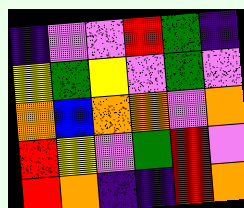[["indigo", "violet", "violet", "red", "green", "indigo"], ["yellow", "green", "yellow", "violet", "green", "violet"], ["orange", "blue", "orange", "orange", "violet", "orange"], ["red", "yellow", "violet", "green", "red", "violet"], ["red", "orange", "indigo", "indigo", "red", "orange"]]